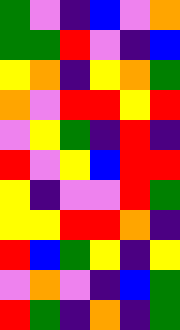[["green", "violet", "indigo", "blue", "violet", "orange"], ["green", "green", "red", "violet", "indigo", "blue"], ["yellow", "orange", "indigo", "yellow", "orange", "green"], ["orange", "violet", "red", "red", "yellow", "red"], ["violet", "yellow", "green", "indigo", "red", "indigo"], ["red", "violet", "yellow", "blue", "red", "red"], ["yellow", "indigo", "violet", "violet", "red", "green"], ["yellow", "yellow", "red", "red", "orange", "indigo"], ["red", "blue", "green", "yellow", "indigo", "yellow"], ["violet", "orange", "violet", "indigo", "blue", "green"], ["red", "green", "indigo", "orange", "indigo", "green"]]